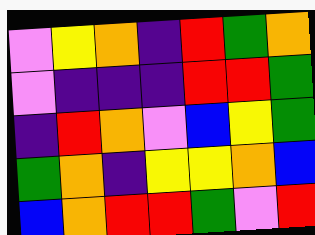[["violet", "yellow", "orange", "indigo", "red", "green", "orange"], ["violet", "indigo", "indigo", "indigo", "red", "red", "green"], ["indigo", "red", "orange", "violet", "blue", "yellow", "green"], ["green", "orange", "indigo", "yellow", "yellow", "orange", "blue"], ["blue", "orange", "red", "red", "green", "violet", "red"]]